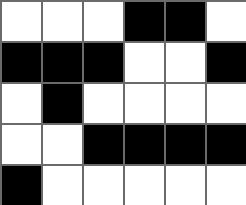[["white", "white", "white", "black", "black", "white"], ["black", "black", "black", "white", "white", "black"], ["white", "black", "white", "white", "white", "white"], ["white", "white", "black", "black", "black", "black"], ["black", "white", "white", "white", "white", "white"]]